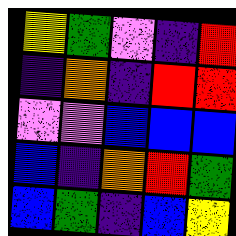[["yellow", "green", "violet", "indigo", "red"], ["indigo", "orange", "indigo", "red", "red"], ["violet", "violet", "blue", "blue", "blue"], ["blue", "indigo", "orange", "red", "green"], ["blue", "green", "indigo", "blue", "yellow"]]